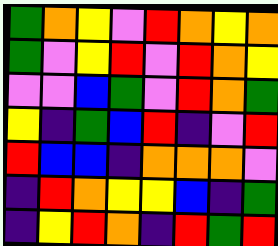[["green", "orange", "yellow", "violet", "red", "orange", "yellow", "orange"], ["green", "violet", "yellow", "red", "violet", "red", "orange", "yellow"], ["violet", "violet", "blue", "green", "violet", "red", "orange", "green"], ["yellow", "indigo", "green", "blue", "red", "indigo", "violet", "red"], ["red", "blue", "blue", "indigo", "orange", "orange", "orange", "violet"], ["indigo", "red", "orange", "yellow", "yellow", "blue", "indigo", "green"], ["indigo", "yellow", "red", "orange", "indigo", "red", "green", "red"]]